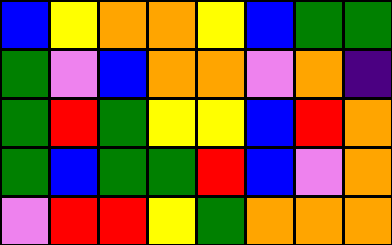[["blue", "yellow", "orange", "orange", "yellow", "blue", "green", "green"], ["green", "violet", "blue", "orange", "orange", "violet", "orange", "indigo"], ["green", "red", "green", "yellow", "yellow", "blue", "red", "orange"], ["green", "blue", "green", "green", "red", "blue", "violet", "orange"], ["violet", "red", "red", "yellow", "green", "orange", "orange", "orange"]]